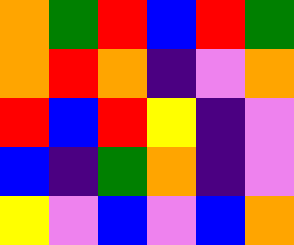[["orange", "green", "red", "blue", "red", "green"], ["orange", "red", "orange", "indigo", "violet", "orange"], ["red", "blue", "red", "yellow", "indigo", "violet"], ["blue", "indigo", "green", "orange", "indigo", "violet"], ["yellow", "violet", "blue", "violet", "blue", "orange"]]